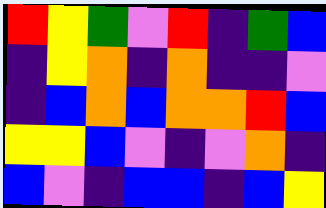[["red", "yellow", "green", "violet", "red", "indigo", "green", "blue"], ["indigo", "yellow", "orange", "indigo", "orange", "indigo", "indigo", "violet"], ["indigo", "blue", "orange", "blue", "orange", "orange", "red", "blue"], ["yellow", "yellow", "blue", "violet", "indigo", "violet", "orange", "indigo"], ["blue", "violet", "indigo", "blue", "blue", "indigo", "blue", "yellow"]]